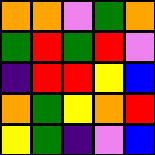[["orange", "orange", "violet", "green", "orange"], ["green", "red", "green", "red", "violet"], ["indigo", "red", "red", "yellow", "blue"], ["orange", "green", "yellow", "orange", "red"], ["yellow", "green", "indigo", "violet", "blue"]]